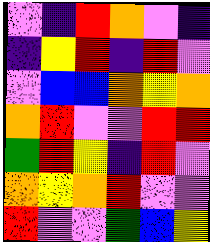[["violet", "indigo", "red", "orange", "violet", "indigo"], ["indigo", "yellow", "red", "indigo", "red", "violet"], ["violet", "blue", "blue", "orange", "yellow", "orange"], ["orange", "red", "violet", "violet", "red", "red"], ["green", "red", "yellow", "indigo", "red", "violet"], ["orange", "yellow", "orange", "red", "violet", "violet"], ["red", "violet", "violet", "green", "blue", "yellow"]]